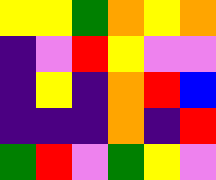[["yellow", "yellow", "green", "orange", "yellow", "orange"], ["indigo", "violet", "red", "yellow", "violet", "violet"], ["indigo", "yellow", "indigo", "orange", "red", "blue"], ["indigo", "indigo", "indigo", "orange", "indigo", "red"], ["green", "red", "violet", "green", "yellow", "violet"]]